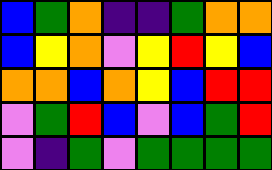[["blue", "green", "orange", "indigo", "indigo", "green", "orange", "orange"], ["blue", "yellow", "orange", "violet", "yellow", "red", "yellow", "blue"], ["orange", "orange", "blue", "orange", "yellow", "blue", "red", "red"], ["violet", "green", "red", "blue", "violet", "blue", "green", "red"], ["violet", "indigo", "green", "violet", "green", "green", "green", "green"]]